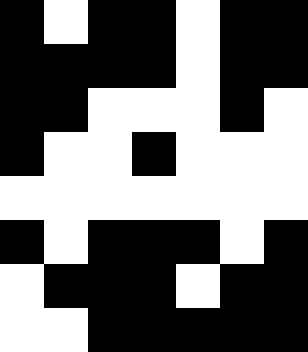[["black", "white", "black", "black", "white", "black", "black"], ["black", "black", "black", "black", "white", "black", "black"], ["black", "black", "white", "white", "white", "black", "white"], ["black", "white", "white", "black", "white", "white", "white"], ["white", "white", "white", "white", "white", "white", "white"], ["black", "white", "black", "black", "black", "white", "black"], ["white", "black", "black", "black", "white", "black", "black"], ["white", "white", "black", "black", "black", "black", "black"]]